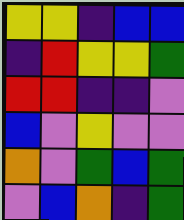[["yellow", "yellow", "indigo", "blue", "blue"], ["indigo", "red", "yellow", "yellow", "green"], ["red", "red", "indigo", "indigo", "violet"], ["blue", "violet", "yellow", "violet", "violet"], ["orange", "violet", "green", "blue", "green"], ["violet", "blue", "orange", "indigo", "green"]]